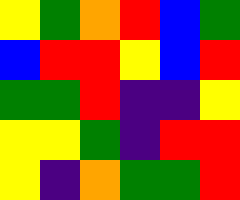[["yellow", "green", "orange", "red", "blue", "green"], ["blue", "red", "red", "yellow", "blue", "red"], ["green", "green", "red", "indigo", "indigo", "yellow"], ["yellow", "yellow", "green", "indigo", "red", "red"], ["yellow", "indigo", "orange", "green", "green", "red"]]